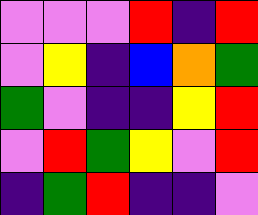[["violet", "violet", "violet", "red", "indigo", "red"], ["violet", "yellow", "indigo", "blue", "orange", "green"], ["green", "violet", "indigo", "indigo", "yellow", "red"], ["violet", "red", "green", "yellow", "violet", "red"], ["indigo", "green", "red", "indigo", "indigo", "violet"]]